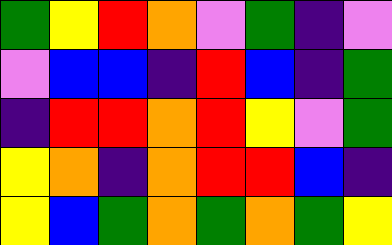[["green", "yellow", "red", "orange", "violet", "green", "indigo", "violet"], ["violet", "blue", "blue", "indigo", "red", "blue", "indigo", "green"], ["indigo", "red", "red", "orange", "red", "yellow", "violet", "green"], ["yellow", "orange", "indigo", "orange", "red", "red", "blue", "indigo"], ["yellow", "blue", "green", "orange", "green", "orange", "green", "yellow"]]